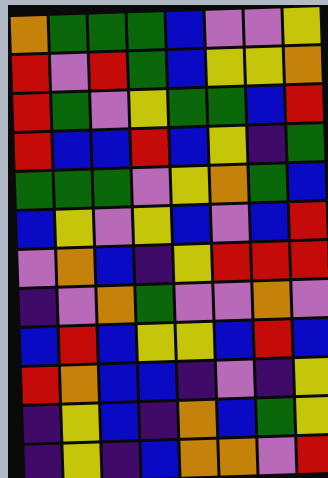[["orange", "green", "green", "green", "blue", "violet", "violet", "yellow"], ["red", "violet", "red", "green", "blue", "yellow", "yellow", "orange"], ["red", "green", "violet", "yellow", "green", "green", "blue", "red"], ["red", "blue", "blue", "red", "blue", "yellow", "indigo", "green"], ["green", "green", "green", "violet", "yellow", "orange", "green", "blue"], ["blue", "yellow", "violet", "yellow", "blue", "violet", "blue", "red"], ["violet", "orange", "blue", "indigo", "yellow", "red", "red", "red"], ["indigo", "violet", "orange", "green", "violet", "violet", "orange", "violet"], ["blue", "red", "blue", "yellow", "yellow", "blue", "red", "blue"], ["red", "orange", "blue", "blue", "indigo", "violet", "indigo", "yellow"], ["indigo", "yellow", "blue", "indigo", "orange", "blue", "green", "yellow"], ["indigo", "yellow", "indigo", "blue", "orange", "orange", "violet", "red"]]